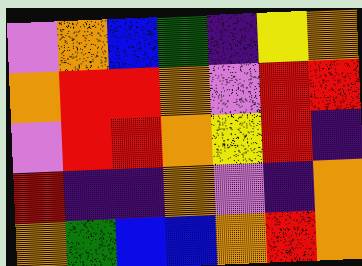[["violet", "orange", "blue", "green", "indigo", "yellow", "orange"], ["orange", "red", "red", "orange", "violet", "red", "red"], ["violet", "red", "red", "orange", "yellow", "red", "indigo"], ["red", "indigo", "indigo", "orange", "violet", "indigo", "orange"], ["orange", "green", "blue", "blue", "orange", "red", "orange"]]